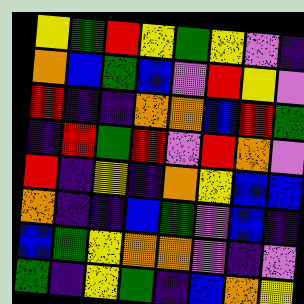[["yellow", "green", "red", "yellow", "green", "yellow", "violet", "indigo"], ["orange", "blue", "green", "blue", "violet", "red", "yellow", "violet"], ["red", "indigo", "indigo", "orange", "orange", "blue", "red", "green"], ["indigo", "red", "green", "red", "violet", "red", "orange", "violet"], ["red", "indigo", "yellow", "indigo", "orange", "yellow", "blue", "blue"], ["orange", "indigo", "indigo", "blue", "green", "violet", "blue", "indigo"], ["blue", "green", "yellow", "orange", "orange", "violet", "indigo", "violet"], ["green", "indigo", "yellow", "green", "indigo", "blue", "orange", "yellow"]]